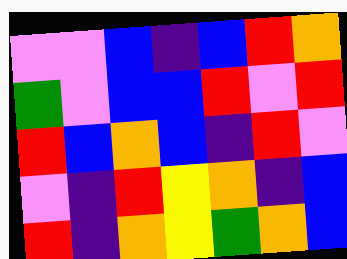[["violet", "violet", "blue", "indigo", "blue", "red", "orange"], ["green", "violet", "blue", "blue", "red", "violet", "red"], ["red", "blue", "orange", "blue", "indigo", "red", "violet"], ["violet", "indigo", "red", "yellow", "orange", "indigo", "blue"], ["red", "indigo", "orange", "yellow", "green", "orange", "blue"]]